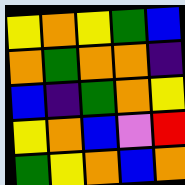[["yellow", "orange", "yellow", "green", "blue"], ["orange", "green", "orange", "orange", "indigo"], ["blue", "indigo", "green", "orange", "yellow"], ["yellow", "orange", "blue", "violet", "red"], ["green", "yellow", "orange", "blue", "orange"]]